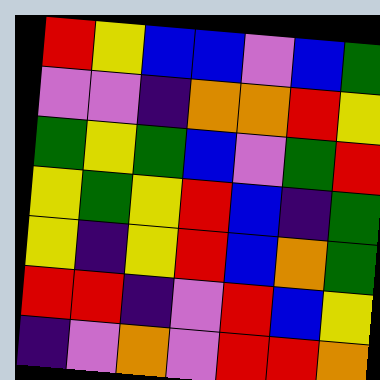[["red", "yellow", "blue", "blue", "violet", "blue", "green"], ["violet", "violet", "indigo", "orange", "orange", "red", "yellow"], ["green", "yellow", "green", "blue", "violet", "green", "red"], ["yellow", "green", "yellow", "red", "blue", "indigo", "green"], ["yellow", "indigo", "yellow", "red", "blue", "orange", "green"], ["red", "red", "indigo", "violet", "red", "blue", "yellow"], ["indigo", "violet", "orange", "violet", "red", "red", "orange"]]